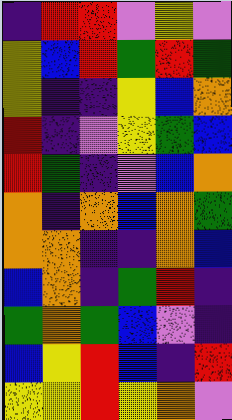[["indigo", "red", "red", "violet", "yellow", "violet"], ["yellow", "blue", "red", "green", "red", "green"], ["yellow", "indigo", "indigo", "yellow", "blue", "orange"], ["red", "indigo", "violet", "yellow", "green", "blue"], ["red", "green", "indigo", "violet", "blue", "orange"], ["orange", "indigo", "orange", "blue", "orange", "green"], ["orange", "orange", "indigo", "indigo", "orange", "blue"], ["blue", "orange", "indigo", "green", "red", "indigo"], ["green", "orange", "green", "blue", "violet", "indigo"], ["blue", "yellow", "red", "blue", "indigo", "red"], ["yellow", "yellow", "red", "yellow", "orange", "violet"]]